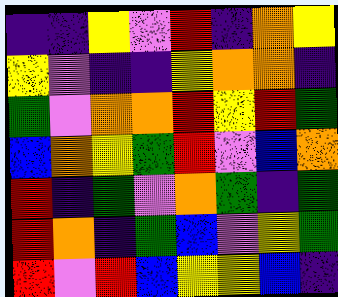[["indigo", "indigo", "yellow", "violet", "red", "indigo", "orange", "yellow"], ["yellow", "violet", "indigo", "indigo", "yellow", "orange", "orange", "indigo"], ["green", "violet", "orange", "orange", "red", "yellow", "red", "green"], ["blue", "orange", "yellow", "green", "red", "violet", "blue", "orange"], ["red", "indigo", "green", "violet", "orange", "green", "indigo", "green"], ["red", "orange", "indigo", "green", "blue", "violet", "yellow", "green"], ["red", "violet", "red", "blue", "yellow", "yellow", "blue", "indigo"]]